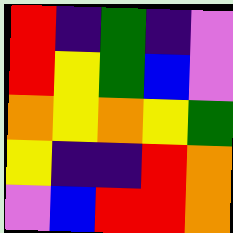[["red", "indigo", "green", "indigo", "violet"], ["red", "yellow", "green", "blue", "violet"], ["orange", "yellow", "orange", "yellow", "green"], ["yellow", "indigo", "indigo", "red", "orange"], ["violet", "blue", "red", "red", "orange"]]